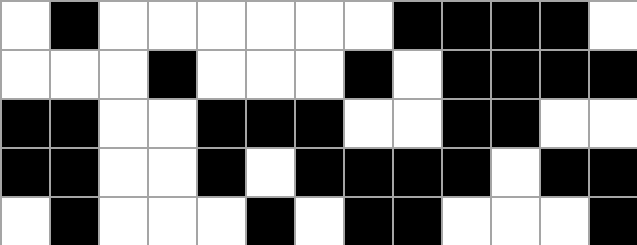[["white", "black", "white", "white", "white", "white", "white", "white", "black", "black", "black", "black", "white"], ["white", "white", "white", "black", "white", "white", "white", "black", "white", "black", "black", "black", "black"], ["black", "black", "white", "white", "black", "black", "black", "white", "white", "black", "black", "white", "white"], ["black", "black", "white", "white", "black", "white", "black", "black", "black", "black", "white", "black", "black"], ["white", "black", "white", "white", "white", "black", "white", "black", "black", "white", "white", "white", "black"]]